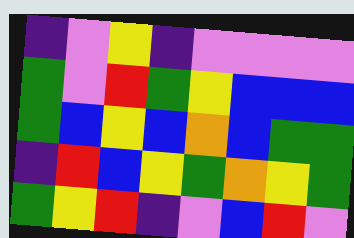[["indigo", "violet", "yellow", "indigo", "violet", "violet", "violet", "violet"], ["green", "violet", "red", "green", "yellow", "blue", "blue", "blue"], ["green", "blue", "yellow", "blue", "orange", "blue", "green", "green"], ["indigo", "red", "blue", "yellow", "green", "orange", "yellow", "green"], ["green", "yellow", "red", "indigo", "violet", "blue", "red", "violet"]]